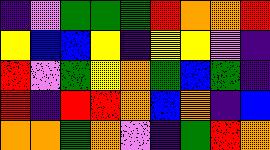[["indigo", "violet", "green", "green", "green", "red", "orange", "orange", "red"], ["yellow", "blue", "blue", "yellow", "indigo", "yellow", "yellow", "violet", "indigo"], ["red", "violet", "green", "yellow", "orange", "green", "blue", "green", "indigo"], ["red", "indigo", "red", "red", "orange", "blue", "orange", "indigo", "blue"], ["orange", "orange", "green", "orange", "violet", "indigo", "green", "red", "orange"]]